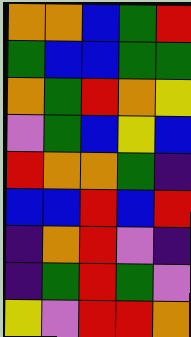[["orange", "orange", "blue", "green", "red"], ["green", "blue", "blue", "green", "green"], ["orange", "green", "red", "orange", "yellow"], ["violet", "green", "blue", "yellow", "blue"], ["red", "orange", "orange", "green", "indigo"], ["blue", "blue", "red", "blue", "red"], ["indigo", "orange", "red", "violet", "indigo"], ["indigo", "green", "red", "green", "violet"], ["yellow", "violet", "red", "red", "orange"]]